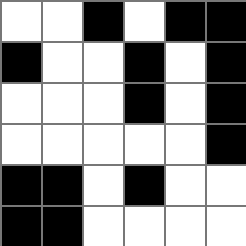[["white", "white", "black", "white", "black", "black"], ["black", "white", "white", "black", "white", "black"], ["white", "white", "white", "black", "white", "black"], ["white", "white", "white", "white", "white", "black"], ["black", "black", "white", "black", "white", "white"], ["black", "black", "white", "white", "white", "white"]]